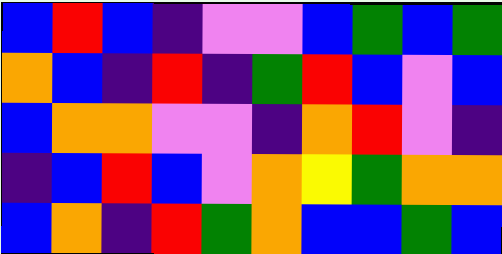[["blue", "red", "blue", "indigo", "violet", "violet", "blue", "green", "blue", "green"], ["orange", "blue", "indigo", "red", "indigo", "green", "red", "blue", "violet", "blue"], ["blue", "orange", "orange", "violet", "violet", "indigo", "orange", "red", "violet", "indigo"], ["indigo", "blue", "red", "blue", "violet", "orange", "yellow", "green", "orange", "orange"], ["blue", "orange", "indigo", "red", "green", "orange", "blue", "blue", "green", "blue"]]